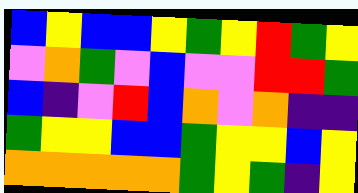[["blue", "yellow", "blue", "blue", "yellow", "green", "yellow", "red", "green", "yellow"], ["violet", "orange", "green", "violet", "blue", "violet", "violet", "red", "red", "green"], ["blue", "indigo", "violet", "red", "blue", "orange", "violet", "orange", "indigo", "indigo"], ["green", "yellow", "yellow", "blue", "blue", "green", "yellow", "yellow", "blue", "yellow"], ["orange", "orange", "orange", "orange", "orange", "green", "yellow", "green", "indigo", "yellow"]]